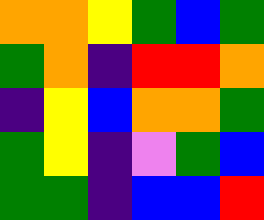[["orange", "orange", "yellow", "green", "blue", "green"], ["green", "orange", "indigo", "red", "red", "orange"], ["indigo", "yellow", "blue", "orange", "orange", "green"], ["green", "yellow", "indigo", "violet", "green", "blue"], ["green", "green", "indigo", "blue", "blue", "red"]]